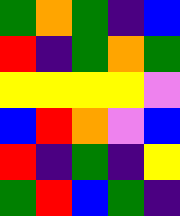[["green", "orange", "green", "indigo", "blue"], ["red", "indigo", "green", "orange", "green"], ["yellow", "yellow", "yellow", "yellow", "violet"], ["blue", "red", "orange", "violet", "blue"], ["red", "indigo", "green", "indigo", "yellow"], ["green", "red", "blue", "green", "indigo"]]